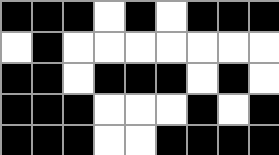[["black", "black", "black", "white", "black", "white", "black", "black", "black"], ["white", "black", "white", "white", "white", "white", "white", "white", "white"], ["black", "black", "white", "black", "black", "black", "white", "black", "white"], ["black", "black", "black", "white", "white", "white", "black", "white", "black"], ["black", "black", "black", "white", "white", "black", "black", "black", "black"]]